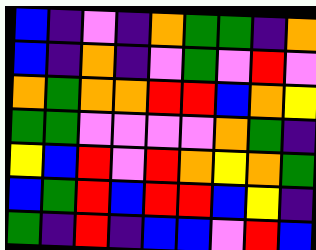[["blue", "indigo", "violet", "indigo", "orange", "green", "green", "indigo", "orange"], ["blue", "indigo", "orange", "indigo", "violet", "green", "violet", "red", "violet"], ["orange", "green", "orange", "orange", "red", "red", "blue", "orange", "yellow"], ["green", "green", "violet", "violet", "violet", "violet", "orange", "green", "indigo"], ["yellow", "blue", "red", "violet", "red", "orange", "yellow", "orange", "green"], ["blue", "green", "red", "blue", "red", "red", "blue", "yellow", "indigo"], ["green", "indigo", "red", "indigo", "blue", "blue", "violet", "red", "blue"]]